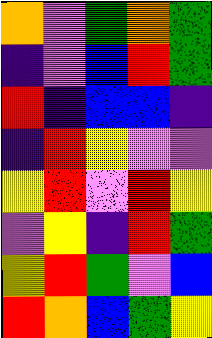[["orange", "violet", "green", "orange", "green"], ["indigo", "violet", "blue", "red", "green"], ["red", "indigo", "blue", "blue", "indigo"], ["indigo", "red", "yellow", "violet", "violet"], ["yellow", "red", "violet", "red", "yellow"], ["violet", "yellow", "indigo", "red", "green"], ["yellow", "red", "green", "violet", "blue"], ["red", "orange", "blue", "green", "yellow"]]